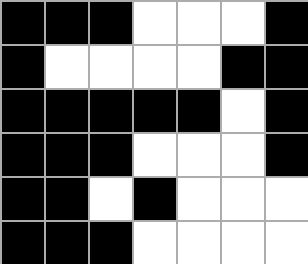[["black", "black", "black", "white", "white", "white", "black"], ["black", "white", "white", "white", "white", "black", "black"], ["black", "black", "black", "black", "black", "white", "black"], ["black", "black", "black", "white", "white", "white", "black"], ["black", "black", "white", "black", "white", "white", "white"], ["black", "black", "black", "white", "white", "white", "white"]]